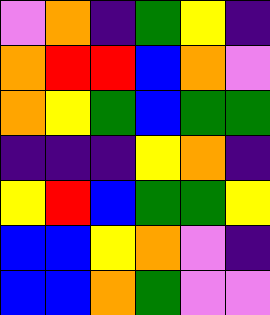[["violet", "orange", "indigo", "green", "yellow", "indigo"], ["orange", "red", "red", "blue", "orange", "violet"], ["orange", "yellow", "green", "blue", "green", "green"], ["indigo", "indigo", "indigo", "yellow", "orange", "indigo"], ["yellow", "red", "blue", "green", "green", "yellow"], ["blue", "blue", "yellow", "orange", "violet", "indigo"], ["blue", "blue", "orange", "green", "violet", "violet"]]